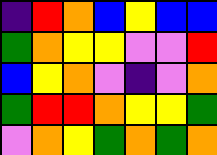[["indigo", "red", "orange", "blue", "yellow", "blue", "blue"], ["green", "orange", "yellow", "yellow", "violet", "violet", "red"], ["blue", "yellow", "orange", "violet", "indigo", "violet", "orange"], ["green", "red", "red", "orange", "yellow", "yellow", "green"], ["violet", "orange", "yellow", "green", "orange", "green", "orange"]]